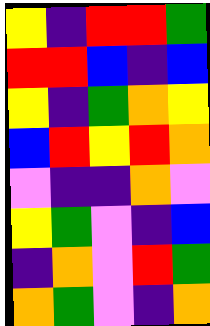[["yellow", "indigo", "red", "red", "green"], ["red", "red", "blue", "indigo", "blue"], ["yellow", "indigo", "green", "orange", "yellow"], ["blue", "red", "yellow", "red", "orange"], ["violet", "indigo", "indigo", "orange", "violet"], ["yellow", "green", "violet", "indigo", "blue"], ["indigo", "orange", "violet", "red", "green"], ["orange", "green", "violet", "indigo", "orange"]]